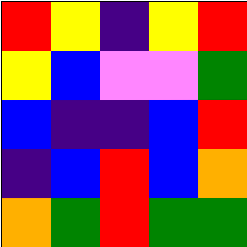[["red", "yellow", "indigo", "yellow", "red"], ["yellow", "blue", "violet", "violet", "green"], ["blue", "indigo", "indigo", "blue", "red"], ["indigo", "blue", "red", "blue", "orange"], ["orange", "green", "red", "green", "green"]]